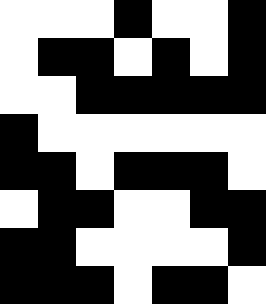[["white", "white", "white", "black", "white", "white", "black"], ["white", "black", "black", "white", "black", "white", "black"], ["white", "white", "black", "black", "black", "black", "black"], ["black", "white", "white", "white", "white", "white", "white"], ["black", "black", "white", "black", "black", "black", "white"], ["white", "black", "black", "white", "white", "black", "black"], ["black", "black", "white", "white", "white", "white", "black"], ["black", "black", "black", "white", "black", "black", "white"]]